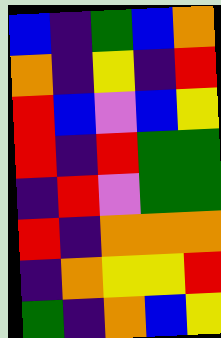[["blue", "indigo", "green", "blue", "orange"], ["orange", "indigo", "yellow", "indigo", "red"], ["red", "blue", "violet", "blue", "yellow"], ["red", "indigo", "red", "green", "green"], ["indigo", "red", "violet", "green", "green"], ["red", "indigo", "orange", "orange", "orange"], ["indigo", "orange", "yellow", "yellow", "red"], ["green", "indigo", "orange", "blue", "yellow"]]